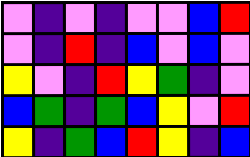[["violet", "indigo", "violet", "indigo", "violet", "violet", "blue", "red"], ["violet", "indigo", "red", "indigo", "blue", "violet", "blue", "violet"], ["yellow", "violet", "indigo", "red", "yellow", "green", "indigo", "violet"], ["blue", "green", "indigo", "green", "blue", "yellow", "violet", "red"], ["yellow", "indigo", "green", "blue", "red", "yellow", "indigo", "blue"]]